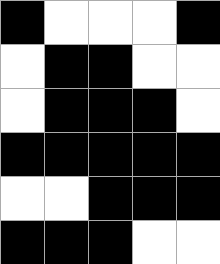[["black", "white", "white", "white", "black"], ["white", "black", "black", "white", "white"], ["white", "black", "black", "black", "white"], ["black", "black", "black", "black", "black"], ["white", "white", "black", "black", "black"], ["black", "black", "black", "white", "white"]]